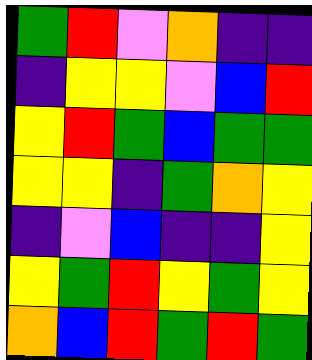[["green", "red", "violet", "orange", "indigo", "indigo"], ["indigo", "yellow", "yellow", "violet", "blue", "red"], ["yellow", "red", "green", "blue", "green", "green"], ["yellow", "yellow", "indigo", "green", "orange", "yellow"], ["indigo", "violet", "blue", "indigo", "indigo", "yellow"], ["yellow", "green", "red", "yellow", "green", "yellow"], ["orange", "blue", "red", "green", "red", "green"]]